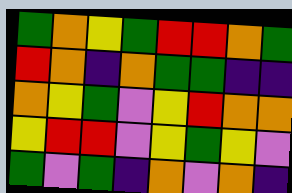[["green", "orange", "yellow", "green", "red", "red", "orange", "green"], ["red", "orange", "indigo", "orange", "green", "green", "indigo", "indigo"], ["orange", "yellow", "green", "violet", "yellow", "red", "orange", "orange"], ["yellow", "red", "red", "violet", "yellow", "green", "yellow", "violet"], ["green", "violet", "green", "indigo", "orange", "violet", "orange", "indigo"]]